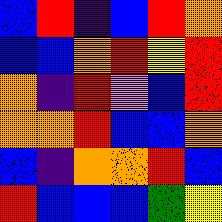[["blue", "red", "indigo", "blue", "red", "orange"], ["blue", "blue", "orange", "red", "yellow", "red"], ["orange", "indigo", "red", "violet", "blue", "red"], ["orange", "orange", "red", "blue", "blue", "orange"], ["blue", "indigo", "orange", "orange", "red", "blue"], ["red", "blue", "blue", "blue", "green", "yellow"]]